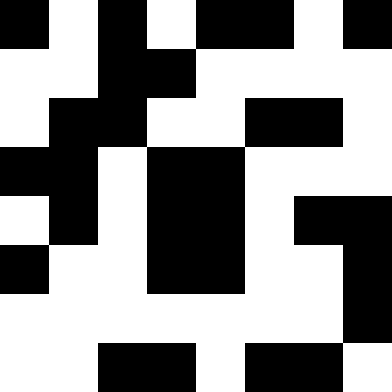[["black", "white", "black", "white", "black", "black", "white", "black"], ["white", "white", "black", "black", "white", "white", "white", "white"], ["white", "black", "black", "white", "white", "black", "black", "white"], ["black", "black", "white", "black", "black", "white", "white", "white"], ["white", "black", "white", "black", "black", "white", "black", "black"], ["black", "white", "white", "black", "black", "white", "white", "black"], ["white", "white", "white", "white", "white", "white", "white", "black"], ["white", "white", "black", "black", "white", "black", "black", "white"]]